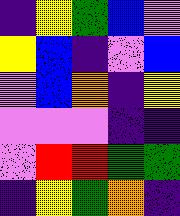[["indigo", "yellow", "green", "blue", "violet"], ["yellow", "blue", "indigo", "violet", "blue"], ["violet", "blue", "orange", "indigo", "yellow"], ["violet", "violet", "violet", "indigo", "indigo"], ["violet", "red", "red", "green", "green"], ["indigo", "yellow", "green", "orange", "indigo"]]